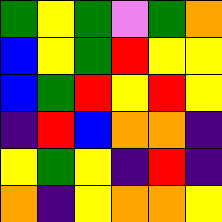[["green", "yellow", "green", "violet", "green", "orange"], ["blue", "yellow", "green", "red", "yellow", "yellow"], ["blue", "green", "red", "yellow", "red", "yellow"], ["indigo", "red", "blue", "orange", "orange", "indigo"], ["yellow", "green", "yellow", "indigo", "red", "indigo"], ["orange", "indigo", "yellow", "orange", "orange", "yellow"]]